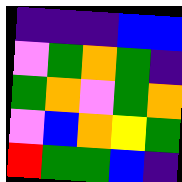[["indigo", "indigo", "indigo", "blue", "blue"], ["violet", "green", "orange", "green", "indigo"], ["green", "orange", "violet", "green", "orange"], ["violet", "blue", "orange", "yellow", "green"], ["red", "green", "green", "blue", "indigo"]]